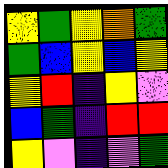[["yellow", "green", "yellow", "orange", "green"], ["green", "blue", "yellow", "blue", "yellow"], ["yellow", "red", "indigo", "yellow", "violet"], ["blue", "green", "indigo", "red", "red"], ["yellow", "violet", "indigo", "violet", "green"]]